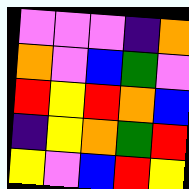[["violet", "violet", "violet", "indigo", "orange"], ["orange", "violet", "blue", "green", "violet"], ["red", "yellow", "red", "orange", "blue"], ["indigo", "yellow", "orange", "green", "red"], ["yellow", "violet", "blue", "red", "yellow"]]